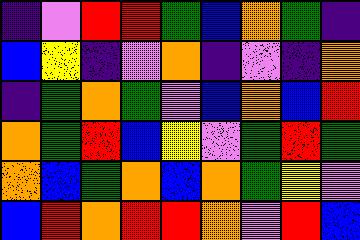[["indigo", "violet", "red", "red", "green", "blue", "orange", "green", "indigo"], ["blue", "yellow", "indigo", "violet", "orange", "indigo", "violet", "indigo", "orange"], ["indigo", "green", "orange", "green", "violet", "blue", "orange", "blue", "red"], ["orange", "green", "red", "blue", "yellow", "violet", "green", "red", "green"], ["orange", "blue", "green", "orange", "blue", "orange", "green", "yellow", "violet"], ["blue", "red", "orange", "red", "red", "orange", "violet", "red", "blue"]]